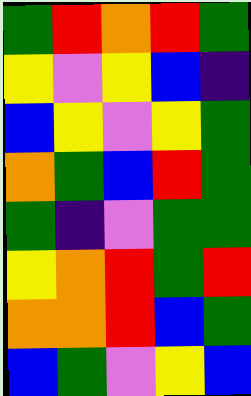[["green", "red", "orange", "red", "green"], ["yellow", "violet", "yellow", "blue", "indigo"], ["blue", "yellow", "violet", "yellow", "green"], ["orange", "green", "blue", "red", "green"], ["green", "indigo", "violet", "green", "green"], ["yellow", "orange", "red", "green", "red"], ["orange", "orange", "red", "blue", "green"], ["blue", "green", "violet", "yellow", "blue"]]